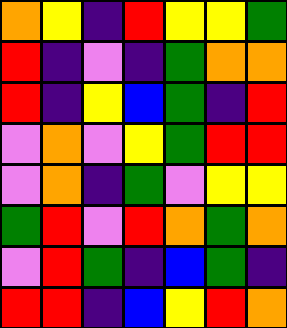[["orange", "yellow", "indigo", "red", "yellow", "yellow", "green"], ["red", "indigo", "violet", "indigo", "green", "orange", "orange"], ["red", "indigo", "yellow", "blue", "green", "indigo", "red"], ["violet", "orange", "violet", "yellow", "green", "red", "red"], ["violet", "orange", "indigo", "green", "violet", "yellow", "yellow"], ["green", "red", "violet", "red", "orange", "green", "orange"], ["violet", "red", "green", "indigo", "blue", "green", "indigo"], ["red", "red", "indigo", "blue", "yellow", "red", "orange"]]